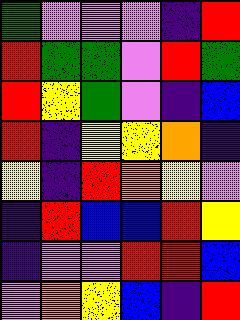[["green", "violet", "violet", "violet", "indigo", "red"], ["red", "green", "green", "violet", "red", "green"], ["red", "yellow", "green", "violet", "indigo", "blue"], ["red", "indigo", "yellow", "yellow", "orange", "indigo"], ["yellow", "indigo", "red", "orange", "yellow", "violet"], ["indigo", "red", "blue", "blue", "red", "yellow"], ["indigo", "violet", "violet", "red", "red", "blue"], ["violet", "orange", "yellow", "blue", "indigo", "red"]]